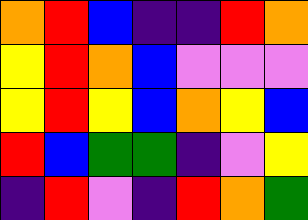[["orange", "red", "blue", "indigo", "indigo", "red", "orange"], ["yellow", "red", "orange", "blue", "violet", "violet", "violet"], ["yellow", "red", "yellow", "blue", "orange", "yellow", "blue"], ["red", "blue", "green", "green", "indigo", "violet", "yellow"], ["indigo", "red", "violet", "indigo", "red", "orange", "green"]]